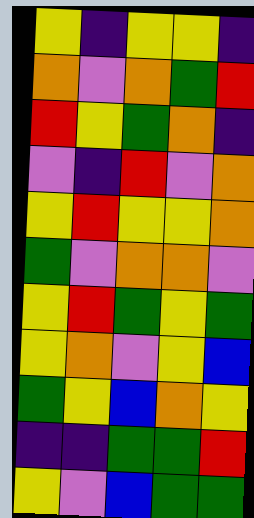[["yellow", "indigo", "yellow", "yellow", "indigo"], ["orange", "violet", "orange", "green", "red"], ["red", "yellow", "green", "orange", "indigo"], ["violet", "indigo", "red", "violet", "orange"], ["yellow", "red", "yellow", "yellow", "orange"], ["green", "violet", "orange", "orange", "violet"], ["yellow", "red", "green", "yellow", "green"], ["yellow", "orange", "violet", "yellow", "blue"], ["green", "yellow", "blue", "orange", "yellow"], ["indigo", "indigo", "green", "green", "red"], ["yellow", "violet", "blue", "green", "green"]]